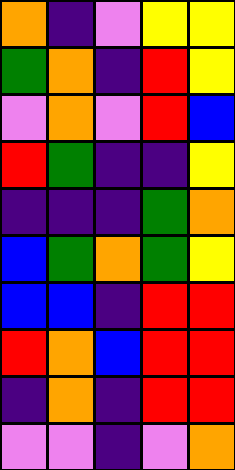[["orange", "indigo", "violet", "yellow", "yellow"], ["green", "orange", "indigo", "red", "yellow"], ["violet", "orange", "violet", "red", "blue"], ["red", "green", "indigo", "indigo", "yellow"], ["indigo", "indigo", "indigo", "green", "orange"], ["blue", "green", "orange", "green", "yellow"], ["blue", "blue", "indigo", "red", "red"], ["red", "orange", "blue", "red", "red"], ["indigo", "orange", "indigo", "red", "red"], ["violet", "violet", "indigo", "violet", "orange"]]